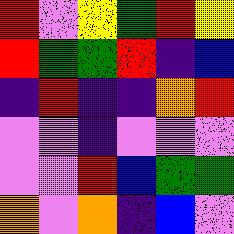[["red", "violet", "yellow", "green", "red", "yellow"], ["red", "green", "green", "red", "indigo", "blue"], ["indigo", "red", "indigo", "indigo", "orange", "red"], ["violet", "violet", "indigo", "violet", "violet", "violet"], ["violet", "violet", "red", "blue", "green", "green"], ["orange", "violet", "orange", "indigo", "blue", "violet"]]